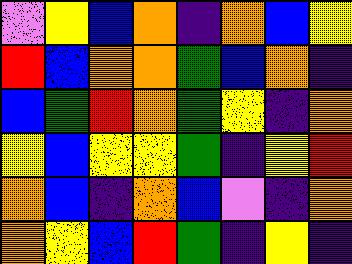[["violet", "yellow", "blue", "orange", "indigo", "orange", "blue", "yellow"], ["red", "blue", "orange", "orange", "green", "blue", "orange", "indigo"], ["blue", "green", "red", "orange", "green", "yellow", "indigo", "orange"], ["yellow", "blue", "yellow", "yellow", "green", "indigo", "yellow", "red"], ["orange", "blue", "indigo", "orange", "blue", "violet", "indigo", "orange"], ["orange", "yellow", "blue", "red", "green", "indigo", "yellow", "indigo"]]